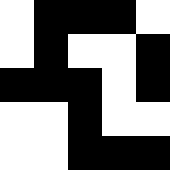[["white", "black", "black", "black", "white"], ["white", "black", "white", "white", "black"], ["black", "black", "black", "white", "black"], ["white", "white", "black", "white", "white"], ["white", "white", "black", "black", "black"]]